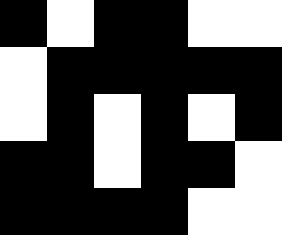[["black", "white", "black", "black", "white", "white"], ["white", "black", "black", "black", "black", "black"], ["white", "black", "white", "black", "white", "black"], ["black", "black", "white", "black", "black", "white"], ["black", "black", "black", "black", "white", "white"]]